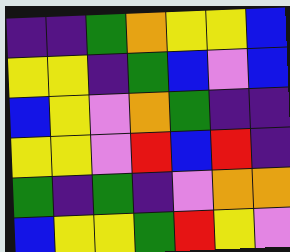[["indigo", "indigo", "green", "orange", "yellow", "yellow", "blue"], ["yellow", "yellow", "indigo", "green", "blue", "violet", "blue"], ["blue", "yellow", "violet", "orange", "green", "indigo", "indigo"], ["yellow", "yellow", "violet", "red", "blue", "red", "indigo"], ["green", "indigo", "green", "indigo", "violet", "orange", "orange"], ["blue", "yellow", "yellow", "green", "red", "yellow", "violet"]]